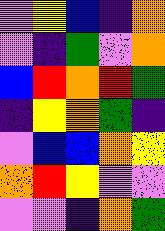[["violet", "yellow", "blue", "indigo", "orange"], ["violet", "indigo", "green", "violet", "orange"], ["blue", "red", "orange", "red", "green"], ["indigo", "yellow", "orange", "green", "indigo"], ["violet", "blue", "blue", "orange", "yellow"], ["orange", "red", "yellow", "violet", "violet"], ["violet", "violet", "indigo", "orange", "green"]]